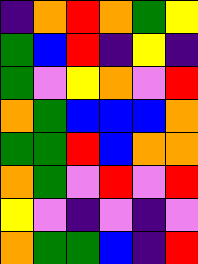[["indigo", "orange", "red", "orange", "green", "yellow"], ["green", "blue", "red", "indigo", "yellow", "indigo"], ["green", "violet", "yellow", "orange", "violet", "red"], ["orange", "green", "blue", "blue", "blue", "orange"], ["green", "green", "red", "blue", "orange", "orange"], ["orange", "green", "violet", "red", "violet", "red"], ["yellow", "violet", "indigo", "violet", "indigo", "violet"], ["orange", "green", "green", "blue", "indigo", "red"]]